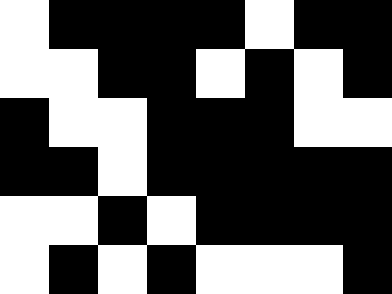[["white", "black", "black", "black", "black", "white", "black", "black"], ["white", "white", "black", "black", "white", "black", "white", "black"], ["black", "white", "white", "black", "black", "black", "white", "white"], ["black", "black", "white", "black", "black", "black", "black", "black"], ["white", "white", "black", "white", "black", "black", "black", "black"], ["white", "black", "white", "black", "white", "white", "white", "black"]]